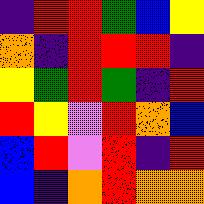[["indigo", "red", "red", "green", "blue", "yellow"], ["orange", "indigo", "red", "red", "red", "indigo"], ["yellow", "green", "red", "green", "indigo", "red"], ["red", "yellow", "violet", "red", "orange", "blue"], ["blue", "red", "violet", "red", "indigo", "red"], ["blue", "indigo", "orange", "red", "orange", "orange"]]